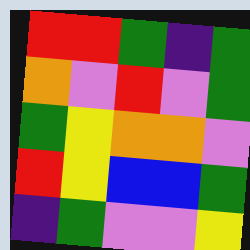[["red", "red", "green", "indigo", "green"], ["orange", "violet", "red", "violet", "green"], ["green", "yellow", "orange", "orange", "violet"], ["red", "yellow", "blue", "blue", "green"], ["indigo", "green", "violet", "violet", "yellow"]]